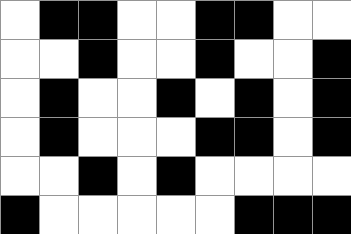[["white", "black", "black", "white", "white", "black", "black", "white", "white"], ["white", "white", "black", "white", "white", "black", "white", "white", "black"], ["white", "black", "white", "white", "black", "white", "black", "white", "black"], ["white", "black", "white", "white", "white", "black", "black", "white", "black"], ["white", "white", "black", "white", "black", "white", "white", "white", "white"], ["black", "white", "white", "white", "white", "white", "black", "black", "black"]]